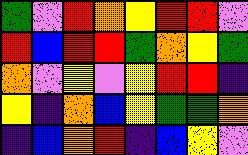[["green", "violet", "red", "orange", "yellow", "red", "red", "violet"], ["red", "blue", "red", "red", "green", "orange", "yellow", "green"], ["orange", "violet", "yellow", "violet", "yellow", "red", "red", "indigo"], ["yellow", "indigo", "orange", "blue", "yellow", "green", "green", "orange"], ["indigo", "blue", "orange", "red", "indigo", "blue", "yellow", "violet"]]